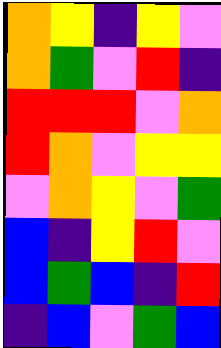[["orange", "yellow", "indigo", "yellow", "violet"], ["orange", "green", "violet", "red", "indigo"], ["red", "red", "red", "violet", "orange"], ["red", "orange", "violet", "yellow", "yellow"], ["violet", "orange", "yellow", "violet", "green"], ["blue", "indigo", "yellow", "red", "violet"], ["blue", "green", "blue", "indigo", "red"], ["indigo", "blue", "violet", "green", "blue"]]